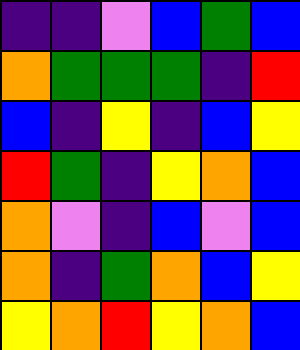[["indigo", "indigo", "violet", "blue", "green", "blue"], ["orange", "green", "green", "green", "indigo", "red"], ["blue", "indigo", "yellow", "indigo", "blue", "yellow"], ["red", "green", "indigo", "yellow", "orange", "blue"], ["orange", "violet", "indigo", "blue", "violet", "blue"], ["orange", "indigo", "green", "orange", "blue", "yellow"], ["yellow", "orange", "red", "yellow", "orange", "blue"]]